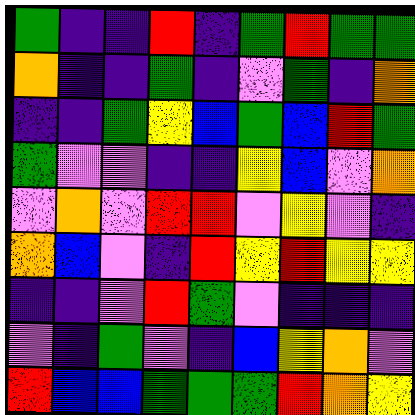[["green", "indigo", "indigo", "red", "indigo", "green", "red", "green", "green"], ["orange", "indigo", "indigo", "green", "indigo", "violet", "green", "indigo", "orange"], ["indigo", "indigo", "green", "yellow", "blue", "green", "blue", "red", "green"], ["green", "violet", "violet", "indigo", "indigo", "yellow", "blue", "violet", "orange"], ["violet", "orange", "violet", "red", "red", "violet", "yellow", "violet", "indigo"], ["orange", "blue", "violet", "indigo", "red", "yellow", "red", "yellow", "yellow"], ["indigo", "indigo", "violet", "red", "green", "violet", "indigo", "indigo", "indigo"], ["violet", "indigo", "green", "violet", "indigo", "blue", "yellow", "orange", "violet"], ["red", "blue", "blue", "green", "green", "green", "red", "orange", "yellow"]]